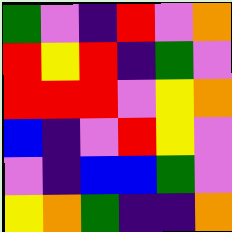[["green", "violet", "indigo", "red", "violet", "orange"], ["red", "yellow", "red", "indigo", "green", "violet"], ["red", "red", "red", "violet", "yellow", "orange"], ["blue", "indigo", "violet", "red", "yellow", "violet"], ["violet", "indigo", "blue", "blue", "green", "violet"], ["yellow", "orange", "green", "indigo", "indigo", "orange"]]